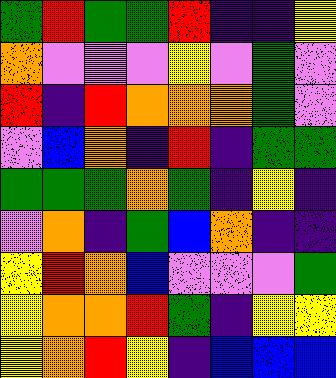[["green", "red", "green", "green", "red", "indigo", "indigo", "yellow"], ["orange", "violet", "violet", "violet", "yellow", "violet", "green", "violet"], ["red", "indigo", "red", "orange", "orange", "orange", "green", "violet"], ["violet", "blue", "orange", "indigo", "red", "indigo", "green", "green"], ["green", "green", "green", "orange", "green", "indigo", "yellow", "indigo"], ["violet", "orange", "indigo", "green", "blue", "orange", "indigo", "indigo"], ["yellow", "red", "orange", "blue", "violet", "violet", "violet", "green"], ["yellow", "orange", "orange", "red", "green", "indigo", "yellow", "yellow"], ["yellow", "orange", "red", "yellow", "indigo", "blue", "blue", "blue"]]